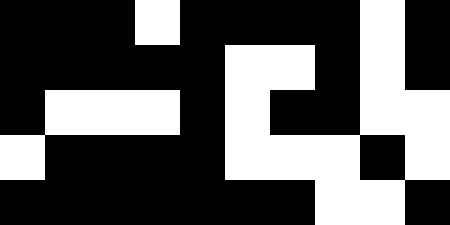[["black", "black", "black", "white", "black", "black", "black", "black", "white", "black"], ["black", "black", "black", "black", "black", "white", "white", "black", "white", "black"], ["black", "white", "white", "white", "black", "white", "black", "black", "white", "white"], ["white", "black", "black", "black", "black", "white", "white", "white", "black", "white"], ["black", "black", "black", "black", "black", "black", "black", "white", "white", "black"]]